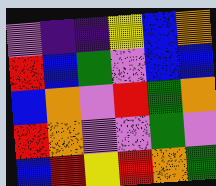[["violet", "indigo", "indigo", "yellow", "blue", "orange"], ["red", "blue", "green", "violet", "blue", "blue"], ["blue", "orange", "violet", "red", "green", "orange"], ["red", "orange", "violet", "violet", "green", "violet"], ["blue", "red", "yellow", "red", "orange", "green"]]